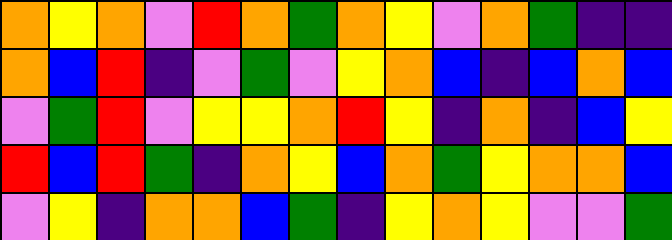[["orange", "yellow", "orange", "violet", "red", "orange", "green", "orange", "yellow", "violet", "orange", "green", "indigo", "indigo"], ["orange", "blue", "red", "indigo", "violet", "green", "violet", "yellow", "orange", "blue", "indigo", "blue", "orange", "blue"], ["violet", "green", "red", "violet", "yellow", "yellow", "orange", "red", "yellow", "indigo", "orange", "indigo", "blue", "yellow"], ["red", "blue", "red", "green", "indigo", "orange", "yellow", "blue", "orange", "green", "yellow", "orange", "orange", "blue"], ["violet", "yellow", "indigo", "orange", "orange", "blue", "green", "indigo", "yellow", "orange", "yellow", "violet", "violet", "green"]]